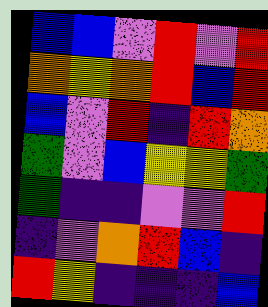[["blue", "blue", "violet", "red", "violet", "red"], ["orange", "yellow", "orange", "red", "blue", "red"], ["blue", "violet", "red", "indigo", "red", "orange"], ["green", "violet", "blue", "yellow", "yellow", "green"], ["green", "indigo", "indigo", "violet", "violet", "red"], ["indigo", "violet", "orange", "red", "blue", "indigo"], ["red", "yellow", "indigo", "indigo", "indigo", "blue"]]